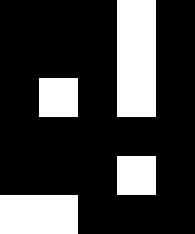[["black", "black", "black", "white", "black"], ["black", "black", "black", "white", "black"], ["black", "white", "black", "white", "black"], ["black", "black", "black", "black", "black"], ["black", "black", "black", "white", "black"], ["white", "white", "black", "black", "black"]]